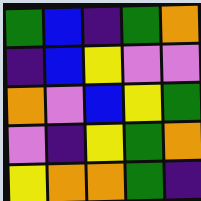[["green", "blue", "indigo", "green", "orange"], ["indigo", "blue", "yellow", "violet", "violet"], ["orange", "violet", "blue", "yellow", "green"], ["violet", "indigo", "yellow", "green", "orange"], ["yellow", "orange", "orange", "green", "indigo"]]